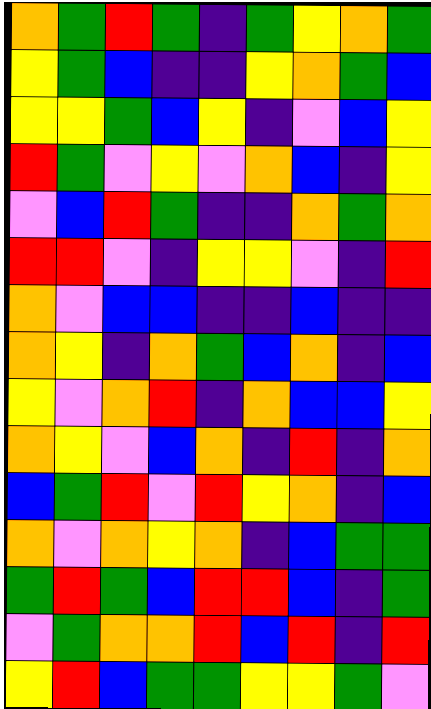[["orange", "green", "red", "green", "indigo", "green", "yellow", "orange", "green"], ["yellow", "green", "blue", "indigo", "indigo", "yellow", "orange", "green", "blue"], ["yellow", "yellow", "green", "blue", "yellow", "indigo", "violet", "blue", "yellow"], ["red", "green", "violet", "yellow", "violet", "orange", "blue", "indigo", "yellow"], ["violet", "blue", "red", "green", "indigo", "indigo", "orange", "green", "orange"], ["red", "red", "violet", "indigo", "yellow", "yellow", "violet", "indigo", "red"], ["orange", "violet", "blue", "blue", "indigo", "indigo", "blue", "indigo", "indigo"], ["orange", "yellow", "indigo", "orange", "green", "blue", "orange", "indigo", "blue"], ["yellow", "violet", "orange", "red", "indigo", "orange", "blue", "blue", "yellow"], ["orange", "yellow", "violet", "blue", "orange", "indigo", "red", "indigo", "orange"], ["blue", "green", "red", "violet", "red", "yellow", "orange", "indigo", "blue"], ["orange", "violet", "orange", "yellow", "orange", "indigo", "blue", "green", "green"], ["green", "red", "green", "blue", "red", "red", "blue", "indigo", "green"], ["violet", "green", "orange", "orange", "red", "blue", "red", "indigo", "red"], ["yellow", "red", "blue", "green", "green", "yellow", "yellow", "green", "violet"]]